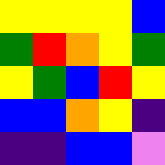[["yellow", "yellow", "yellow", "yellow", "blue"], ["green", "red", "orange", "yellow", "green"], ["yellow", "green", "blue", "red", "yellow"], ["blue", "blue", "orange", "yellow", "indigo"], ["indigo", "indigo", "blue", "blue", "violet"]]